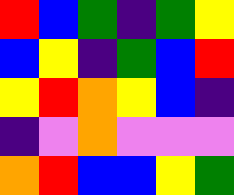[["red", "blue", "green", "indigo", "green", "yellow"], ["blue", "yellow", "indigo", "green", "blue", "red"], ["yellow", "red", "orange", "yellow", "blue", "indigo"], ["indigo", "violet", "orange", "violet", "violet", "violet"], ["orange", "red", "blue", "blue", "yellow", "green"]]